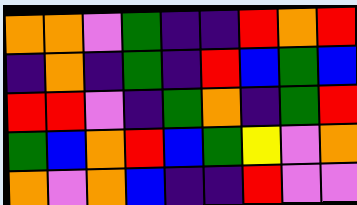[["orange", "orange", "violet", "green", "indigo", "indigo", "red", "orange", "red"], ["indigo", "orange", "indigo", "green", "indigo", "red", "blue", "green", "blue"], ["red", "red", "violet", "indigo", "green", "orange", "indigo", "green", "red"], ["green", "blue", "orange", "red", "blue", "green", "yellow", "violet", "orange"], ["orange", "violet", "orange", "blue", "indigo", "indigo", "red", "violet", "violet"]]